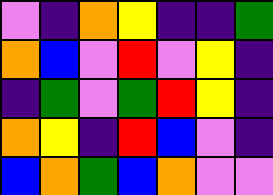[["violet", "indigo", "orange", "yellow", "indigo", "indigo", "green"], ["orange", "blue", "violet", "red", "violet", "yellow", "indigo"], ["indigo", "green", "violet", "green", "red", "yellow", "indigo"], ["orange", "yellow", "indigo", "red", "blue", "violet", "indigo"], ["blue", "orange", "green", "blue", "orange", "violet", "violet"]]